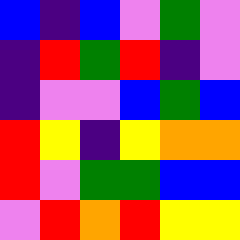[["blue", "indigo", "blue", "violet", "green", "violet"], ["indigo", "red", "green", "red", "indigo", "violet"], ["indigo", "violet", "violet", "blue", "green", "blue"], ["red", "yellow", "indigo", "yellow", "orange", "orange"], ["red", "violet", "green", "green", "blue", "blue"], ["violet", "red", "orange", "red", "yellow", "yellow"]]